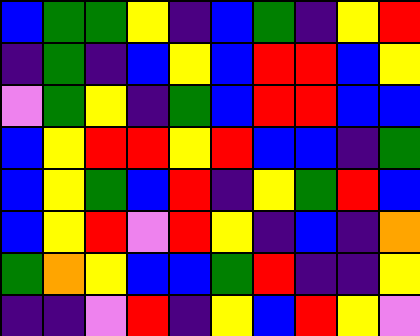[["blue", "green", "green", "yellow", "indigo", "blue", "green", "indigo", "yellow", "red"], ["indigo", "green", "indigo", "blue", "yellow", "blue", "red", "red", "blue", "yellow"], ["violet", "green", "yellow", "indigo", "green", "blue", "red", "red", "blue", "blue"], ["blue", "yellow", "red", "red", "yellow", "red", "blue", "blue", "indigo", "green"], ["blue", "yellow", "green", "blue", "red", "indigo", "yellow", "green", "red", "blue"], ["blue", "yellow", "red", "violet", "red", "yellow", "indigo", "blue", "indigo", "orange"], ["green", "orange", "yellow", "blue", "blue", "green", "red", "indigo", "indigo", "yellow"], ["indigo", "indigo", "violet", "red", "indigo", "yellow", "blue", "red", "yellow", "violet"]]